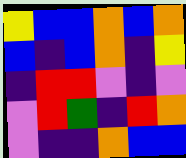[["yellow", "blue", "blue", "orange", "blue", "orange"], ["blue", "indigo", "blue", "orange", "indigo", "yellow"], ["indigo", "red", "red", "violet", "indigo", "violet"], ["violet", "red", "green", "indigo", "red", "orange"], ["violet", "indigo", "indigo", "orange", "blue", "blue"]]